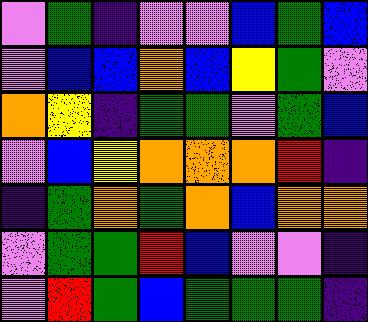[["violet", "green", "indigo", "violet", "violet", "blue", "green", "blue"], ["violet", "blue", "blue", "orange", "blue", "yellow", "green", "violet"], ["orange", "yellow", "indigo", "green", "green", "violet", "green", "blue"], ["violet", "blue", "yellow", "orange", "orange", "orange", "red", "indigo"], ["indigo", "green", "orange", "green", "orange", "blue", "orange", "orange"], ["violet", "green", "green", "red", "blue", "violet", "violet", "indigo"], ["violet", "red", "green", "blue", "green", "green", "green", "indigo"]]